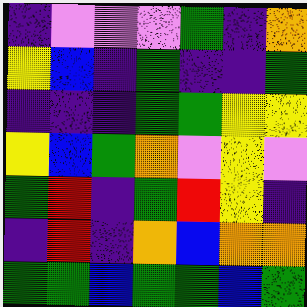[["indigo", "violet", "violet", "violet", "green", "indigo", "orange"], ["yellow", "blue", "indigo", "green", "indigo", "indigo", "green"], ["indigo", "indigo", "indigo", "green", "green", "yellow", "yellow"], ["yellow", "blue", "green", "orange", "violet", "yellow", "violet"], ["green", "red", "indigo", "green", "red", "yellow", "indigo"], ["indigo", "red", "indigo", "orange", "blue", "orange", "orange"], ["green", "green", "blue", "green", "green", "blue", "green"]]